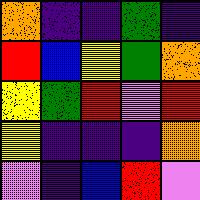[["orange", "indigo", "indigo", "green", "indigo"], ["red", "blue", "yellow", "green", "orange"], ["yellow", "green", "red", "violet", "red"], ["yellow", "indigo", "indigo", "indigo", "orange"], ["violet", "indigo", "blue", "red", "violet"]]